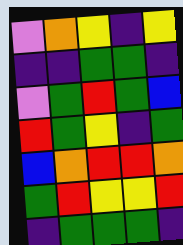[["violet", "orange", "yellow", "indigo", "yellow"], ["indigo", "indigo", "green", "green", "indigo"], ["violet", "green", "red", "green", "blue"], ["red", "green", "yellow", "indigo", "green"], ["blue", "orange", "red", "red", "orange"], ["green", "red", "yellow", "yellow", "red"], ["indigo", "green", "green", "green", "indigo"]]